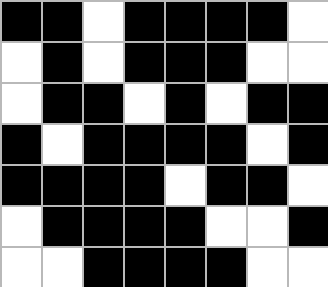[["black", "black", "white", "black", "black", "black", "black", "white"], ["white", "black", "white", "black", "black", "black", "white", "white"], ["white", "black", "black", "white", "black", "white", "black", "black"], ["black", "white", "black", "black", "black", "black", "white", "black"], ["black", "black", "black", "black", "white", "black", "black", "white"], ["white", "black", "black", "black", "black", "white", "white", "black"], ["white", "white", "black", "black", "black", "black", "white", "white"]]